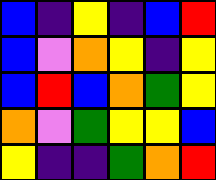[["blue", "indigo", "yellow", "indigo", "blue", "red"], ["blue", "violet", "orange", "yellow", "indigo", "yellow"], ["blue", "red", "blue", "orange", "green", "yellow"], ["orange", "violet", "green", "yellow", "yellow", "blue"], ["yellow", "indigo", "indigo", "green", "orange", "red"]]